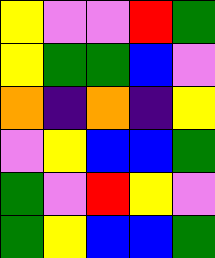[["yellow", "violet", "violet", "red", "green"], ["yellow", "green", "green", "blue", "violet"], ["orange", "indigo", "orange", "indigo", "yellow"], ["violet", "yellow", "blue", "blue", "green"], ["green", "violet", "red", "yellow", "violet"], ["green", "yellow", "blue", "blue", "green"]]